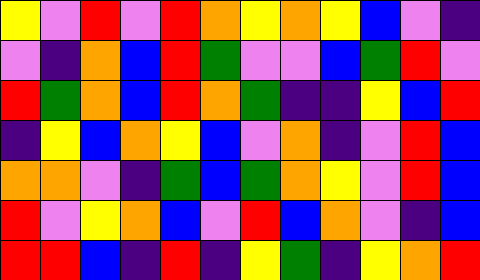[["yellow", "violet", "red", "violet", "red", "orange", "yellow", "orange", "yellow", "blue", "violet", "indigo"], ["violet", "indigo", "orange", "blue", "red", "green", "violet", "violet", "blue", "green", "red", "violet"], ["red", "green", "orange", "blue", "red", "orange", "green", "indigo", "indigo", "yellow", "blue", "red"], ["indigo", "yellow", "blue", "orange", "yellow", "blue", "violet", "orange", "indigo", "violet", "red", "blue"], ["orange", "orange", "violet", "indigo", "green", "blue", "green", "orange", "yellow", "violet", "red", "blue"], ["red", "violet", "yellow", "orange", "blue", "violet", "red", "blue", "orange", "violet", "indigo", "blue"], ["red", "red", "blue", "indigo", "red", "indigo", "yellow", "green", "indigo", "yellow", "orange", "red"]]